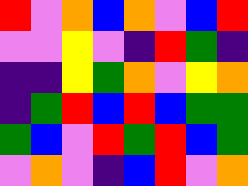[["red", "violet", "orange", "blue", "orange", "violet", "blue", "red"], ["violet", "violet", "yellow", "violet", "indigo", "red", "green", "indigo"], ["indigo", "indigo", "yellow", "green", "orange", "violet", "yellow", "orange"], ["indigo", "green", "red", "blue", "red", "blue", "green", "green"], ["green", "blue", "violet", "red", "green", "red", "blue", "green"], ["violet", "orange", "violet", "indigo", "blue", "red", "violet", "orange"]]